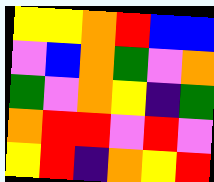[["yellow", "yellow", "orange", "red", "blue", "blue"], ["violet", "blue", "orange", "green", "violet", "orange"], ["green", "violet", "orange", "yellow", "indigo", "green"], ["orange", "red", "red", "violet", "red", "violet"], ["yellow", "red", "indigo", "orange", "yellow", "red"]]